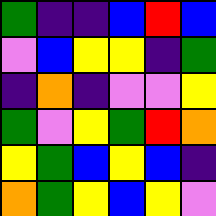[["green", "indigo", "indigo", "blue", "red", "blue"], ["violet", "blue", "yellow", "yellow", "indigo", "green"], ["indigo", "orange", "indigo", "violet", "violet", "yellow"], ["green", "violet", "yellow", "green", "red", "orange"], ["yellow", "green", "blue", "yellow", "blue", "indigo"], ["orange", "green", "yellow", "blue", "yellow", "violet"]]